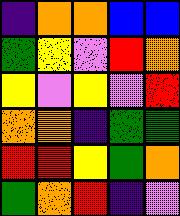[["indigo", "orange", "orange", "blue", "blue"], ["green", "yellow", "violet", "red", "orange"], ["yellow", "violet", "yellow", "violet", "red"], ["orange", "orange", "indigo", "green", "green"], ["red", "red", "yellow", "green", "orange"], ["green", "orange", "red", "indigo", "violet"]]